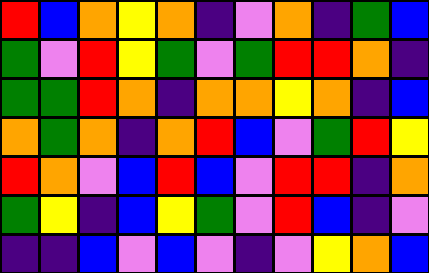[["red", "blue", "orange", "yellow", "orange", "indigo", "violet", "orange", "indigo", "green", "blue"], ["green", "violet", "red", "yellow", "green", "violet", "green", "red", "red", "orange", "indigo"], ["green", "green", "red", "orange", "indigo", "orange", "orange", "yellow", "orange", "indigo", "blue"], ["orange", "green", "orange", "indigo", "orange", "red", "blue", "violet", "green", "red", "yellow"], ["red", "orange", "violet", "blue", "red", "blue", "violet", "red", "red", "indigo", "orange"], ["green", "yellow", "indigo", "blue", "yellow", "green", "violet", "red", "blue", "indigo", "violet"], ["indigo", "indigo", "blue", "violet", "blue", "violet", "indigo", "violet", "yellow", "orange", "blue"]]